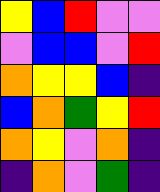[["yellow", "blue", "red", "violet", "violet"], ["violet", "blue", "blue", "violet", "red"], ["orange", "yellow", "yellow", "blue", "indigo"], ["blue", "orange", "green", "yellow", "red"], ["orange", "yellow", "violet", "orange", "indigo"], ["indigo", "orange", "violet", "green", "indigo"]]